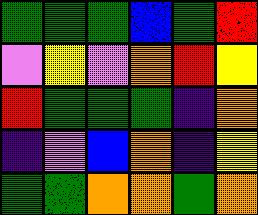[["green", "green", "green", "blue", "green", "red"], ["violet", "yellow", "violet", "orange", "red", "yellow"], ["red", "green", "green", "green", "indigo", "orange"], ["indigo", "violet", "blue", "orange", "indigo", "yellow"], ["green", "green", "orange", "orange", "green", "orange"]]